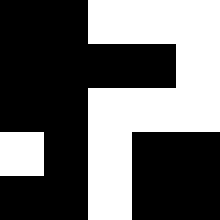[["black", "black", "white", "white", "white"], ["black", "black", "black", "black", "white"], ["black", "black", "white", "white", "white"], ["white", "black", "white", "black", "black"], ["black", "black", "white", "black", "black"]]